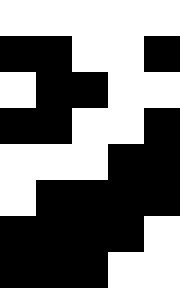[["white", "white", "white", "white", "white"], ["black", "black", "white", "white", "black"], ["white", "black", "black", "white", "white"], ["black", "black", "white", "white", "black"], ["white", "white", "white", "black", "black"], ["white", "black", "black", "black", "black"], ["black", "black", "black", "black", "white"], ["black", "black", "black", "white", "white"]]